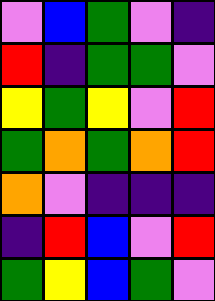[["violet", "blue", "green", "violet", "indigo"], ["red", "indigo", "green", "green", "violet"], ["yellow", "green", "yellow", "violet", "red"], ["green", "orange", "green", "orange", "red"], ["orange", "violet", "indigo", "indigo", "indigo"], ["indigo", "red", "blue", "violet", "red"], ["green", "yellow", "blue", "green", "violet"]]